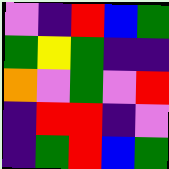[["violet", "indigo", "red", "blue", "green"], ["green", "yellow", "green", "indigo", "indigo"], ["orange", "violet", "green", "violet", "red"], ["indigo", "red", "red", "indigo", "violet"], ["indigo", "green", "red", "blue", "green"]]